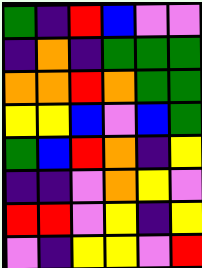[["green", "indigo", "red", "blue", "violet", "violet"], ["indigo", "orange", "indigo", "green", "green", "green"], ["orange", "orange", "red", "orange", "green", "green"], ["yellow", "yellow", "blue", "violet", "blue", "green"], ["green", "blue", "red", "orange", "indigo", "yellow"], ["indigo", "indigo", "violet", "orange", "yellow", "violet"], ["red", "red", "violet", "yellow", "indigo", "yellow"], ["violet", "indigo", "yellow", "yellow", "violet", "red"]]